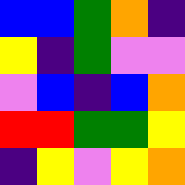[["blue", "blue", "green", "orange", "indigo"], ["yellow", "indigo", "green", "violet", "violet"], ["violet", "blue", "indigo", "blue", "orange"], ["red", "red", "green", "green", "yellow"], ["indigo", "yellow", "violet", "yellow", "orange"]]